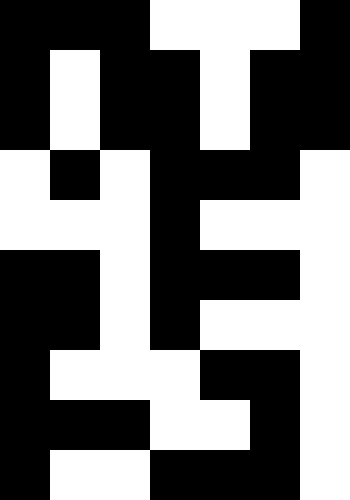[["black", "black", "black", "white", "white", "white", "black"], ["black", "white", "black", "black", "white", "black", "black"], ["black", "white", "black", "black", "white", "black", "black"], ["white", "black", "white", "black", "black", "black", "white"], ["white", "white", "white", "black", "white", "white", "white"], ["black", "black", "white", "black", "black", "black", "white"], ["black", "black", "white", "black", "white", "white", "white"], ["black", "white", "white", "white", "black", "black", "white"], ["black", "black", "black", "white", "white", "black", "white"], ["black", "white", "white", "black", "black", "black", "white"]]